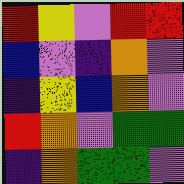[["red", "yellow", "violet", "red", "red"], ["blue", "violet", "indigo", "orange", "violet"], ["indigo", "yellow", "blue", "orange", "violet"], ["red", "orange", "violet", "green", "green"], ["indigo", "orange", "green", "green", "violet"]]